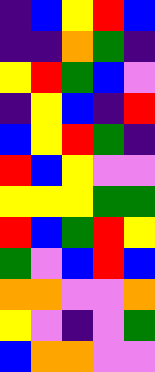[["indigo", "blue", "yellow", "red", "blue"], ["indigo", "indigo", "orange", "green", "indigo"], ["yellow", "red", "green", "blue", "violet"], ["indigo", "yellow", "blue", "indigo", "red"], ["blue", "yellow", "red", "green", "indigo"], ["red", "blue", "yellow", "violet", "violet"], ["yellow", "yellow", "yellow", "green", "green"], ["red", "blue", "green", "red", "yellow"], ["green", "violet", "blue", "red", "blue"], ["orange", "orange", "violet", "violet", "orange"], ["yellow", "violet", "indigo", "violet", "green"], ["blue", "orange", "orange", "violet", "violet"]]